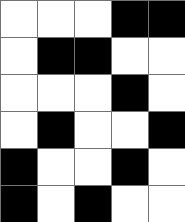[["white", "white", "white", "black", "black"], ["white", "black", "black", "white", "white"], ["white", "white", "white", "black", "white"], ["white", "black", "white", "white", "black"], ["black", "white", "white", "black", "white"], ["black", "white", "black", "white", "white"]]